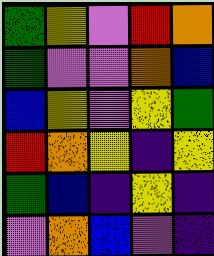[["green", "yellow", "violet", "red", "orange"], ["green", "violet", "violet", "orange", "blue"], ["blue", "yellow", "violet", "yellow", "green"], ["red", "orange", "yellow", "indigo", "yellow"], ["green", "blue", "indigo", "yellow", "indigo"], ["violet", "orange", "blue", "violet", "indigo"]]